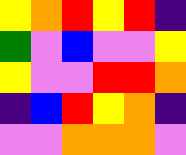[["yellow", "orange", "red", "yellow", "red", "indigo"], ["green", "violet", "blue", "violet", "violet", "yellow"], ["yellow", "violet", "violet", "red", "red", "orange"], ["indigo", "blue", "red", "yellow", "orange", "indigo"], ["violet", "violet", "orange", "orange", "orange", "violet"]]